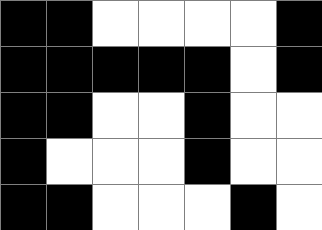[["black", "black", "white", "white", "white", "white", "black"], ["black", "black", "black", "black", "black", "white", "black"], ["black", "black", "white", "white", "black", "white", "white"], ["black", "white", "white", "white", "black", "white", "white"], ["black", "black", "white", "white", "white", "black", "white"]]